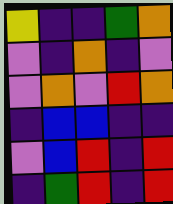[["yellow", "indigo", "indigo", "green", "orange"], ["violet", "indigo", "orange", "indigo", "violet"], ["violet", "orange", "violet", "red", "orange"], ["indigo", "blue", "blue", "indigo", "indigo"], ["violet", "blue", "red", "indigo", "red"], ["indigo", "green", "red", "indigo", "red"]]